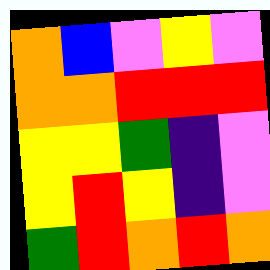[["orange", "blue", "violet", "yellow", "violet"], ["orange", "orange", "red", "red", "red"], ["yellow", "yellow", "green", "indigo", "violet"], ["yellow", "red", "yellow", "indigo", "violet"], ["green", "red", "orange", "red", "orange"]]